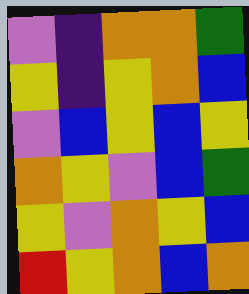[["violet", "indigo", "orange", "orange", "green"], ["yellow", "indigo", "yellow", "orange", "blue"], ["violet", "blue", "yellow", "blue", "yellow"], ["orange", "yellow", "violet", "blue", "green"], ["yellow", "violet", "orange", "yellow", "blue"], ["red", "yellow", "orange", "blue", "orange"]]